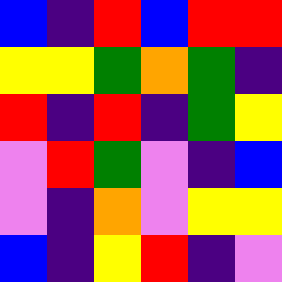[["blue", "indigo", "red", "blue", "red", "red"], ["yellow", "yellow", "green", "orange", "green", "indigo"], ["red", "indigo", "red", "indigo", "green", "yellow"], ["violet", "red", "green", "violet", "indigo", "blue"], ["violet", "indigo", "orange", "violet", "yellow", "yellow"], ["blue", "indigo", "yellow", "red", "indigo", "violet"]]